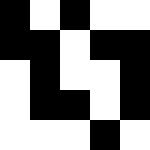[["black", "white", "black", "white", "white"], ["black", "black", "white", "black", "black"], ["white", "black", "white", "white", "black"], ["white", "black", "black", "white", "black"], ["white", "white", "white", "black", "white"]]